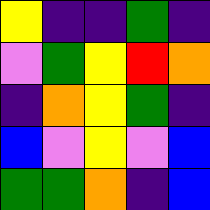[["yellow", "indigo", "indigo", "green", "indigo"], ["violet", "green", "yellow", "red", "orange"], ["indigo", "orange", "yellow", "green", "indigo"], ["blue", "violet", "yellow", "violet", "blue"], ["green", "green", "orange", "indigo", "blue"]]